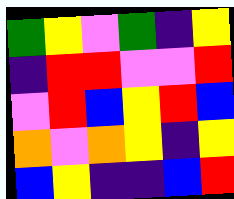[["green", "yellow", "violet", "green", "indigo", "yellow"], ["indigo", "red", "red", "violet", "violet", "red"], ["violet", "red", "blue", "yellow", "red", "blue"], ["orange", "violet", "orange", "yellow", "indigo", "yellow"], ["blue", "yellow", "indigo", "indigo", "blue", "red"]]